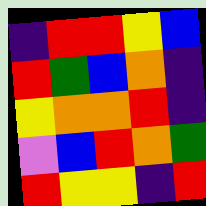[["indigo", "red", "red", "yellow", "blue"], ["red", "green", "blue", "orange", "indigo"], ["yellow", "orange", "orange", "red", "indigo"], ["violet", "blue", "red", "orange", "green"], ["red", "yellow", "yellow", "indigo", "red"]]